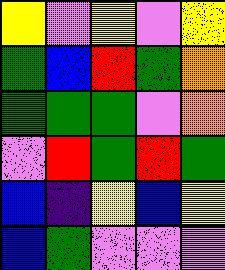[["yellow", "violet", "yellow", "violet", "yellow"], ["green", "blue", "red", "green", "orange"], ["green", "green", "green", "violet", "orange"], ["violet", "red", "green", "red", "green"], ["blue", "indigo", "yellow", "blue", "yellow"], ["blue", "green", "violet", "violet", "violet"]]